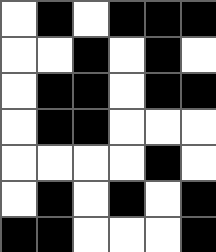[["white", "black", "white", "black", "black", "black"], ["white", "white", "black", "white", "black", "white"], ["white", "black", "black", "white", "black", "black"], ["white", "black", "black", "white", "white", "white"], ["white", "white", "white", "white", "black", "white"], ["white", "black", "white", "black", "white", "black"], ["black", "black", "white", "white", "white", "black"]]